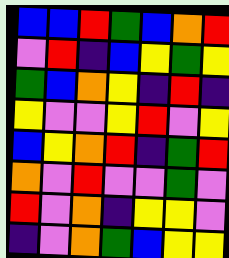[["blue", "blue", "red", "green", "blue", "orange", "red"], ["violet", "red", "indigo", "blue", "yellow", "green", "yellow"], ["green", "blue", "orange", "yellow", "indigo", "red", "indigo"], ["yellow", "violet", "violet", "yellow", "red", "violet", "yellow"], ["blue", "yellow", "orange", "red", "indigo", "green", "red"], ["orange", "violet", "red", "violet", "violet", "green", "violet"], ["red", "violet", "orange", "indigo", "yellow", "yellow", "violet"], ["indigo", "violet", "orange", "green", "blue", "yellow", "yellow"]]